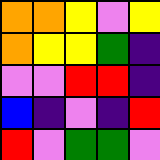[["orange", "orange", "yellow", "violet", "yellow"], ["orange", "yellow", "yellow", "green", "indigo"], ["violet", "violet", "red", "red", "indigo"], ["blue", "indigo", "violet", "indigo", "red"], ["red", "violet", "green", "green", "violet"]]